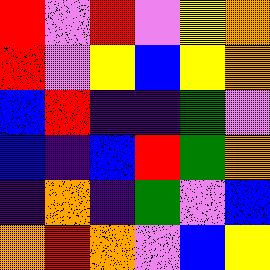[["red", "violet", "red", "violet", "yellow", "orange"], ["red", "violet", "yellow", "blue", "yellow", "orange"], ["blue", "red", "indigo", "indigo", "green", "violet"], ["blue", "indigo", "blue", "red", "green", "orange"], ["indigo", "orange", "indigo", "green", "violet", "blue"], ["orange", "red", "orange", "violet", "blue", "yellow"]]